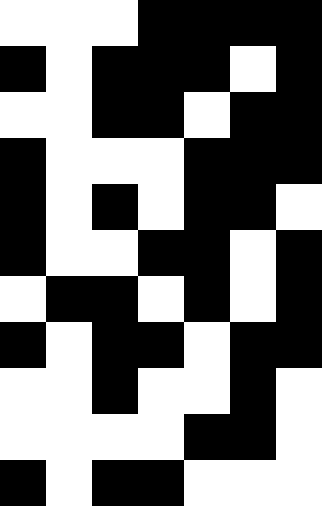[["white", "white", "white", "black", "black", "black", "black"], ["black", "white", "black", "black", "black", "white", "black"], ["white", "white", "black", "black", "white", "black", "black"], ["black", "white", "white", "white", "black", "black", "black"], ["black", "white", "black", "white", "black", "black", "white"], ["black", "white", "white", "black", "black", "white", "black"], ["white", "black", "black", "white", "black", "white", "black"], ["black", "white", "black", "black", "white", "black", "black"], ["white", "white", "black", "white", "white", "black", "white"], ["white", "white", "white", "white", "black", "black", "white"], ["black", "white", "black", "black", "white", "white", "white"]]